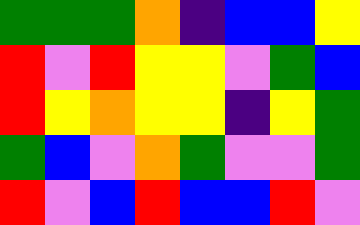[["green", "green", "green", "orange", "indigo", "blue", "blue", "yellow"], ["red", "violet", "red", "yellow", "yellow", "violet", "green", "blue"], ["red", "yellow", "orange", "yellow", "yellow", "indigo", "yellow", "green"], ["green", "blue", "violet", "orange", "green", "violet", "violet", "green"], ["red", "violet", "blue", "red", "blue", "blue", "red", "violet"]]